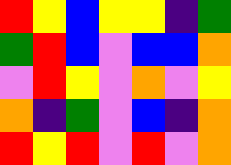[["red", "yellow", "blue", "yellow", "yellow", "indigo", "green"], ["green", "red", "blue", "violet", "blue", "blue", "orange"], ["violet", "red", "yellow", "violet", "orange", "violet", "yellow"], ["orange", "indigo", "green", "violet", "blue", "indigo", "orange"], ["red", "yellow", "red", "violet", "red", "violet", "orange"]]